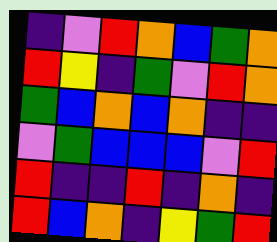[["indigo", "violet", "red", "orange", "blue", "green", "orange"], ["red", "yellow", "indigo", "green", "violet", "red", "orange"], ["green", "blue", "orange", "blue", "orange", "indigo", "indigo"], ["violet", "green", "blue", "blue", "blue", "violet", "red"], ["red", "indigo", "indigo", "red", "indigo", "orange", "indigo"], ["red", "blue", "orange", "indigo", "yellow", "green", "red"]]